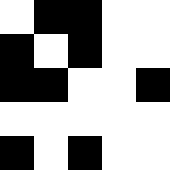[["white", "black", "black", "white", "white"], ["black", "white", "black", "white", "white"], ["black", "black", "white", "white", "black"], ["white", "white", "white", "white", "white"], ["black", "white", "black", "white", "white"]]